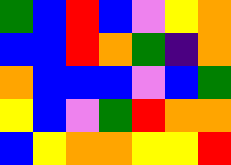[["green", "blue", "red", "blue", "violet", "yellow", "orange"], ["blue", "blue", "red", "orange", "green", "indigo", "orange"], ["orange", "blue", "blue", "blue", "violet", "blue", "green"], ["yellow", "blue", "violet", "green", "red", "orange", "orange"], ["blue", "yellow", "orange", "orange", "yellow", "yellow", "red"]]